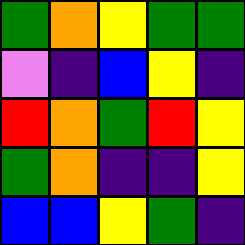[["green", "orange", "yellow", "green", "green"], ["violet", "indigo", "blue", "yellow", "indigo"], ["red", "orange", "green", "red", "yellow"], ["green", "orange", "indigo", "indigo", "yellow"], ["blue", "blue", "yellow", "green", "indigo"]]